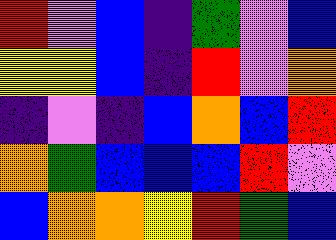[["red", "violet", "blue", "indigo", "green", "violet", "blue"], ["yellow", "yellow", "blue", "indigo", "red", "violet", "orange"], ["indigo", "violet", "indigo", "blue", "orange", "blue", "red"], ["orange", "green", "blue", "blue", "blue", "red", "violet"], ["blue", "orange", "orange", "yellow", "red", "green", "blue"]]